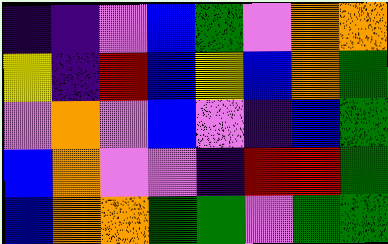[["indigo", "indigo", "violet", "blue", "green", "violet", "orange", "orange"], ["yellow", "indigo", "red", "blue", "yellow", "blue", "orange", "green"], ["violet", "orange", "violet", "blue", "violet", "indigo", "blue", "green"], ["blue", "orange", "violet", "violet", "indigo", "red", "red", "green"], ["blue", "orange", "orange", "green", "green", "violet", "green", "green"]]